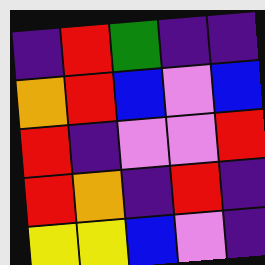[["indigo", "red", "green", "indigo", "indigo"], ["orange", "red", "blue", "violet", "blue"], ["red", "indigo", "violet", "violet", "red"], ["red", "orange", "indigo", "red", "indigo"], ["yellow", "yellow", "blue", "violet", "indigo"]]